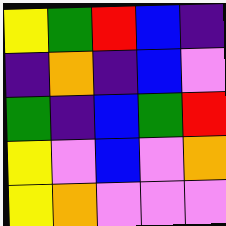[["yellow", "green", "red", "blue", "indigo"], ["indigo", "orange", "indigo", "blue", "violet"], ["green", "indigo", "blue", "green", "red"], ["yellow", "violet", "blue", "violet", "orange"], ["yellow", "orange", "violet", "violet", "violet"]]